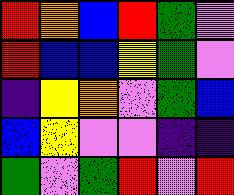[["red", "orange", "blue", "red", "green", "violet"], ["red", "blue", "blue", "yellow", "green", "violet"], ["indigo", "yellow", "orange", "violet", "green", "blue"], ["blue", "yellow", "violet", "violet", "indigo", "indigo"], ["green", "violet", "green", "red", "violet", "red"]]